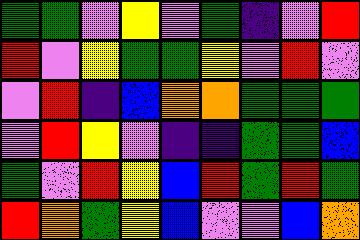[["green", "green", "violet", "yellow", "violet", "green", "indigo", "violet", "red"], ["red", "violet", "yellow", "green", "green", "yellow", "violet", "red", "violet"], ["violet", "red", "indigo", "blue", "orange", "orange", "green", "green", "green"], ["violet", "red", "yellow", "violet", "indigo", "indigo", "green", "green", "blue"], ["green", "violet", "red", "yellow", "blue", "red", "green", "red", "green"], ["red", "orange", "green", "yellow", "blue", "violet", "violet", "blue", "orange"]]